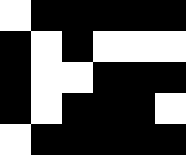[["white", "black", "black", "black", "black", "black"], ["black", "white", "black", "white", "white", "white"], ["black", "white", "white", "black", "black", "black"], ["black", "white", "black", "black", "black", "white"], ["white", "black", "black", "black", "black", "black"]]